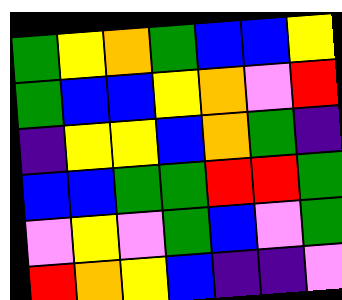[["green", "yellow", "orange", "green", "blue", "blue", "yellow"], ["green", "blue", "blue", "yellow", "orange", "violet", "red"], ["indigo", "yellow", "yellow", "blue", "orange", "green", "indigo"], ["blue", "blue", "green", "green", "red", "red", "green"], ["violet", "yellow", "violet", "green", "blue", "violet", "green"], ["red", "orange", "yellow", "blue", "indigo", "indigo", "violet"]]